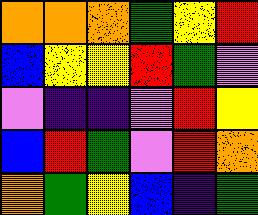[["orange", "orange", "orange", "green", "yellow", "red"], ["blue", "yellow", "yellow", "red", "green", "violet"], ["violet", "indigo", "indigo", "violet", "red", "yellow"], ["blue", "red", "green", "violet", "red", "orange"], ["orange", "green", "yellow", "blue", "indigo", "green"]]